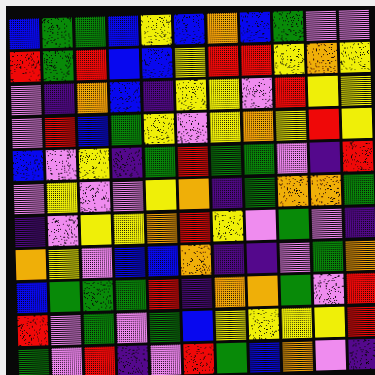[["blue", "green", "green", "blue", "yellow", "blue", "orange", "blue", "green", "violet", "violet"], ["red", "green", "red", "blue", "blue", "yellow", "red", "red", "yellow", "orange", "yellow"], ["violet", "indigo", "orange", "blue", "indigo", "yellow", "yellow", "violet", "red", "yellow", "yellow"], ["violet", "red", "blue", "green", "yellow", "violet", "yellow", "orange", "yellow", "red", "yellow"], ["blue", "violet", "yellow", "indigo", "green", "red", "green", "green", "violet", "indigo", "red"], ["violet", "yellow", "violet", "violet", "yellow", "orange", "indigo", "green", "orange", "orange", "green"], ["indigo", "violet", "yellow", "yellow", "orange", "red", "yellow", "violet", "green", "violet", "indigo"], ["orange", "yellow", "violet", "blue", "blue", "orange", "indigo", "indigo", "violet", "green", "orange"], ["blue", "green", "green", "green", "red", "indigo", "orange", "orange", "green", "violet", "red"], ["red", "violet", "green", "violet", "green", "blue", "yellow", "yellow", "yellow", "yellow", "red"], ["green", "violet", "red", "indigo", "violet", "red", "green", "blue", "orange", "violet", "indigo"]]